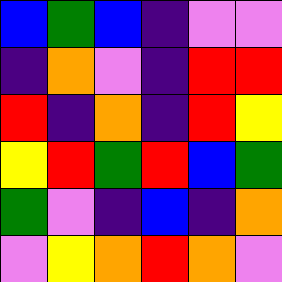[["blue", "green", "blue", "indigo", "violet", "violet"], ["indigo", "orange", "violet", "indigo", "red", "red"], ["red", "indigo", "orange", "indigo", "red", "yellow"], ["yellow", "red", "green", "red", "blue", "green"], ["green", "violet", "indigo", "blue", "indigo", "orange"], ["violet", "yellow", "orange", "red", "orange", "violet"]]